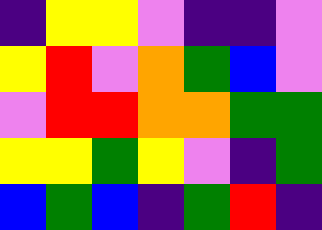[["indigo", "yellow", "yellow", "violet", "indigo", "indigo", "violet"], ["yellow", "red", "violet", "orange", "green", "blue", "violet"], ["violet", "red", "red", "orange", "orange", "green", "green"], ["yellow", "yellow", "green", "yellow", "violet", "indigo", "green"], ["blue", "green", "blue", "indigo", "green", "red", "indigo"]]